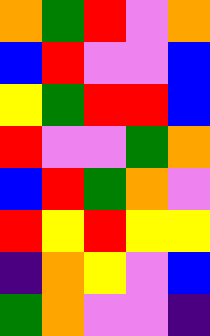[["orange", "green", "red", "violet", "orange"], ["blue", "red", "violet", "violet", "blue"], ["yellow", "green", "red", "red", "blue"], ["red", "violet", "violet", "green", "orange"], ["blue", "red", "green", "orange", "violet"], ["red", "yellow", "red", "yellow", "yellow"], ["indigo", "orange", "yellow", "violet", "blue"], ["green", "orange", "violet", "violet", "indigo"]]